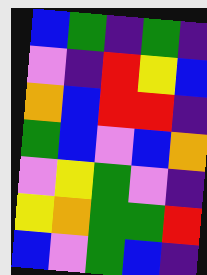[["blue", "green", "indigo", "green", "indigo"], ["violet", "indigo", "red", "yellow", "blue"], ["orange", "blue", "red", "red", "indigo"], ["green", "blue", "violet", "blue", "orange"], ["violet", "yellow", "green", "violet", "indigo"], ["yellow", "orange", "green", "green", "red"], ["blue", "violet", "green", "blue", "indigo"]]